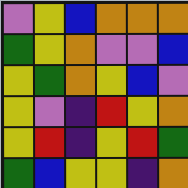[["violet", "yellow", "blue", "orange", "orange", "orange"], ["green", "yellow", "orange", "violet", "violet", "blue"], ["yellow", "green", "orange", "yellow", "blue", "violet"], ["yellow", "violet", "indigo", "red", "yellow", "orange"], ["yellow", "red", "indigo", "yellow", "red", "green"], ["green", "blue", "yellow", "yellow", "indigo", "orange"]]